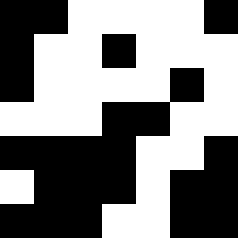[["black", "black", "white", "white", "white", "white", "black"], ["black", "white", "white", "black", "white", "white", "white"], ["black", "white", "white", "white", "white", "black", "white"], ["white", "white", "white", "black", "black", "white", "white"], ["black", "black", "black", "black", "white", "white", "black"], ["white", "black", "black", "black", "white", "black", "black"], ["black", "black", "black", "white", "white", "black", "black"]]